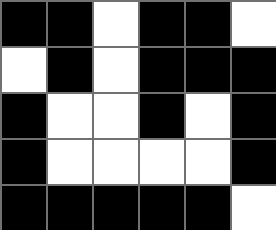[["black", "black", "white", "black", "black", "white"], ["white", "black", "white", "black", "black", "black"], ["black", "white", "white", "black", "white", "black"], ["black", "white", "white", "white", "white", "black"], ["black", "black", "black", "black", "black", "white"]]